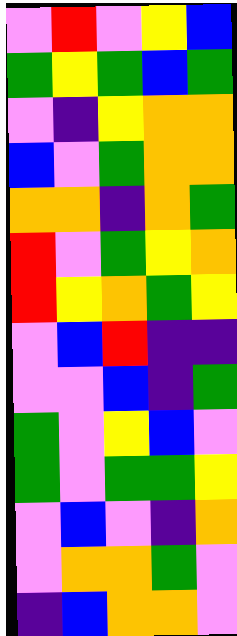[["violet", "red", "violet", "yellow", "blue"], ["green", "yellow", "green", "blue", "green"], ["violet", "indigo", "yellow", "orange", "orange"], ["blue", "violet", "green", "orange", "orange"], ["orange", "orange", "indigo", "orange", "green"], ["red", "violet", "green", "yellow", "orange"], ["red", "yellow", "orange", "green", "yellow"], ["violet", "blue", "red", "indigo", "indigo"], ["violet", "violet", "blue", "indigo", "green"], ["green", "violet", "yellow", "blue", "violet"], ["green", "violet", "green", "green", "yellow"], ["violet", "blue", "violet", "indigo", "orange"], ["violet", "orange", "orange", "green", "violet"], ["indigo", "blue", "orange", "orange", "violet"]]